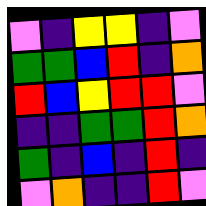[["violet", "indigo", "yellow", "yellow", "indigo", "violet"], ["green", "green", "blue", "red", "indigo", "orange"], ["red", "blue", "yellow", "red", "red", "violet"], ["indigo", "indigo", "green", "green", "red", "orange"], ["green", "indigo", "blue", "indigo", "red", "indigo"], ["violet", "orange", "indigo", "indigo", "red", "violet"]]